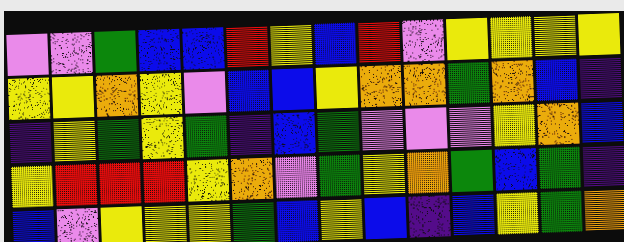[["violet", "violet", "green", "blue", "blue", "red", "yellow", "blue", "red", "violet", "yellow", "yellow", "yellow", "yellow"], ["yellow", "yellow", "orange", "yellow", "violet", "blue", "blue", "yellow", "orange", "orange", "green", "orange", "blue", "indigo"], ["indigo", "yellow", "green", "yellow", "green", "indigo", "blue", "green", "violet", "violet", "violet", "yellow", "orange", "blue"], ["yellow", "red", "red", "red", "yellow", "orange", "violet", "green", "yellow", "orange", "green", "blue", "green", "indigo"], ["blue", "violet", "yellow", "yellow", "yellow", "green", "blue", "yellow", "blue", "indigo", "blue", "yellow", "green", "orange"]]